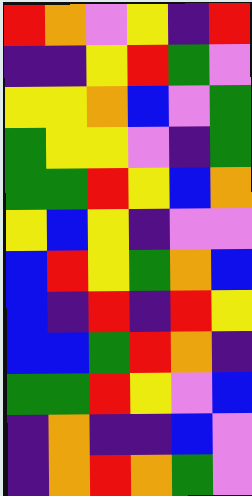[["red", "orange", "violet", "yellow", "indigo", "red"], ["indigo", "indigo", "yellow", "red", "green", "violet"], ["yellow", "yellow", "orange", "blue", "violet", "green"], ["green", "yellow", "yellow", "violet", "indigo", "green"], ["green", "green", "red", "yellow", "blue", "orange"], ["yellow", "blue", "yellow", "indigo", "violet", "violet"], ["blue", "red", "yellow", "green", "orange", "blue"], ["blue", "indigo", "red", "indigo", "red", "yellow"], ["blue", "blue", "green", "red", "orange", "indigo"], ["green", "green", "red", "yellow", "violet", "blue"], ["indigo", "orange", "indigo", "indigo", "blue", "violet"], ["indigo", "orange", "red", "orange", "green", "violet"]]